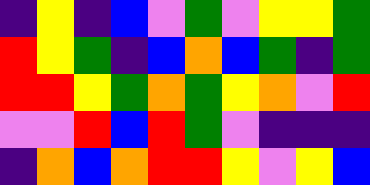[["indigo", "yellow", "indigo", "blue", "violet", "green", "violet", "yellow", "yellow", "green"], ["red", "yellow", "green", "indigo", "blue", "orange", "blue", "green", "indigo", "green"], ["red", "red", "yellow", "green", "orange", "green", "yellow", "orange", "violet", "red"], ["violet", "violet", "red", "blue", "red", "green", "violet", "indigo", "indigo", "indigo"], ["indigo", "orange", "blue", "orange", "red", "red", "yellow", "violet", "yellow", "blue"]]